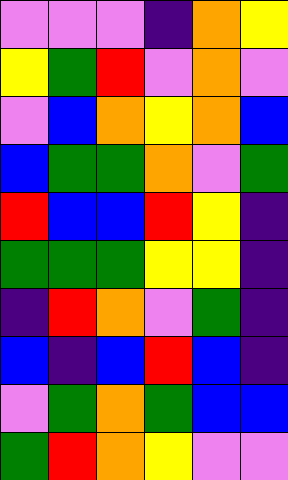[["violet", "violet", "violet", "indigo", "orange", "yellow"], ["yellow", "green", "red", "violet", "orange", "violet"], ["violet", "blue", "orange", "yellow", "orange", "blue"], ["blue", "green", "green", "orange", "violet", "green"], ["red", "blue", "blue", "red", "yellow", "indigo"], ["green", "green", "green", "yellow", "yellow", "indigo"], ["indigo", "red", "orange", "violet", "green", "indigo"], ["blue", "indigo", "blue", "red", "blue", "indigo"], ["violet", "green", "orange", "green", "blue", "blue"], ["green", "red", "orange", "yellow", "violet", "violet"]]